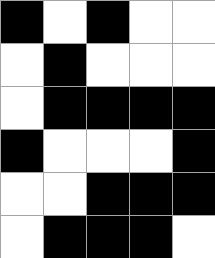[["black", "white", "black", "white", "white"], ["white", "black", "white", "white", "white"], ["white", "black", "black", "black", "black"], ["black", "white", "white", "white", "black"], ["white", "white", "black", "black", "black"], ["white", "black", "black", "black", "white"]]